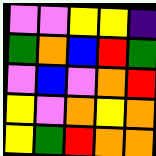[["violet", "violet", "yellow", "yellow", "indigo"], ["green", "orange", "blue", "red", "green"], ["violet", "blue", "violet", "orange", "red"], ["yellow", "violet", "orange", "yellow", "orange"], ["yellow", "green", "red", "orange", "orange"]]